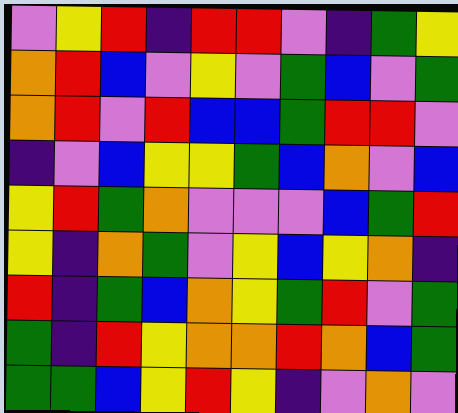[["violet", "yellow", "red", "indigo", "red", "red", "violet", "indigo", "green", "yellow"], ["orange", "red", "blue", "violet", "yellow", "violet", "green", "blue", "violet", "green"], ["orange", "red", "violet", "red", "blue", "blue", "green", "red", "red", "violet"], ["indigo", "violet", "blue", "yellow", "yellow", "green", "blue", "orange", "violet", "blue"], ["yellow", "red", "green", "orange", "violet", "violet", "violet", "blue", "green", "red"], ["yellow", "indigo", "orange", "green", "violet", "yellow", "blue", "yellow", "orange", "indigo"], ["red", "indigo", "green", "blue", "orange", "yellow", "green", "red", "violet", "green"], ["green", "indigo", "red", "yellow", "orange", "orange", "red", "orange", "blue", "green"], ["green", "green", "blue", "yellow", "red", "yellow", "indigo", "violet", "orange", "violet"]]